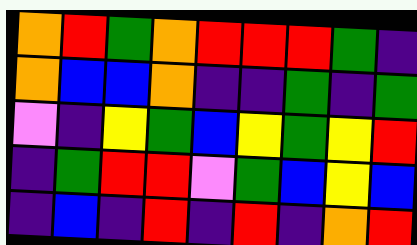[["orange", "red", "green", "orange", "red", "red", "red", "green", "indigo"], ["orange", "blue", "blue", "orange", "indigo", "indigo", "green", "indigo", "green"], ["violet", "indigo", "yellow", "green", "blue", "yellow", "green", "yellow", "red"], ["indigo", "green", "red", "red", "violet", "green", "blue", "yellow", "blue"], ["indigo", "blue", "indigo", "red", "indigo", "red", "indigo", "orange", "red"]]